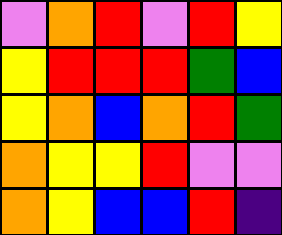[["violet", "orange", "red", "violet", "red", "yellow"], ["yellow", "red", "red", "red", "green", "blue"], ["yellow", "orange", "blue", "orange", "red", "green"], ["orange", "yellow", "yellow", "red", "violet", "violet"], ["orange", "yellow", "blue", "blue", "red", "indigo"]]